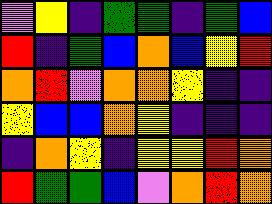[["violet", "yellow", "indigo", "green", "green", "indigo", "green", "blue"], ["red", "indigo", "green", "blue", "orange", "blue", "yellow", "red"], ["orange", "red", "violet", "orange", "orange", "yellow", "indigo", "indigo"], ["yellow", "blue", "blue", "orange", "yellow", "indigo", "indigo", "indigo"], ["indigo", "orange", "yellow", "indigo", "yellow", "yellow", "red", "orange"], ["red", "green", "green", "blue", "violet", "orange", "red", "orange"]]